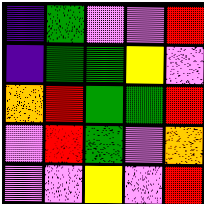[["indigo", "green", "violet", "violet", "red"], ["indigo", "green", "green", "yellow", "violet"], ["orange", "red", "green", "green", "red"], ["violet", "red", "green", "violet", "orange"], ["violet", "violet", "yellow", "violet", "red"]]